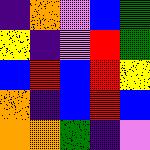[["indigo", "orange", "violet", "blue", "green"], ["yellow", "indigo", "violet", "red", "green"], ["blue", "red", "blue", "red", "yellow"], ["orange", "indigo", "blue", "red", "blue"], ["orange", "orange", "green", "indigo", "violet"]]